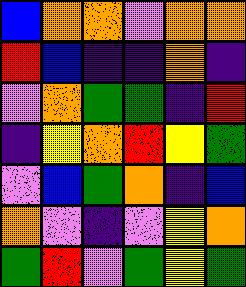[["blue", "orange", "orange", "violet", "orange", "orange"], ["red", "blue", "indigo", "indigo", "orange", "indigo"], ["violet", "orange", "green", "green", "indigo", "red"], ["indigo", "yellow", "orange", "red", "yellow", "green"], ["violet", "blue", "green", "orange", "indigo", "blue"], ["orange", "violet", "indigo", "violet", "yellow", "orange"], ["green", "red", "violet", "green", "yellow", "green"]]